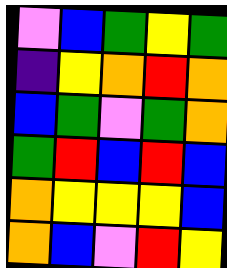[["violet", "blue", "green", "yellow", "green"], ["indigo", "yellow", "orange", "red", "orange"], ["blue", "green", "violet", "green", "orange"], ["green", "red", "blue", "red", "blue"], ["orange", "yellow", "yellow", "yellow", "blue"], ["orange", "blue", "violet", "red", "yellow"]]